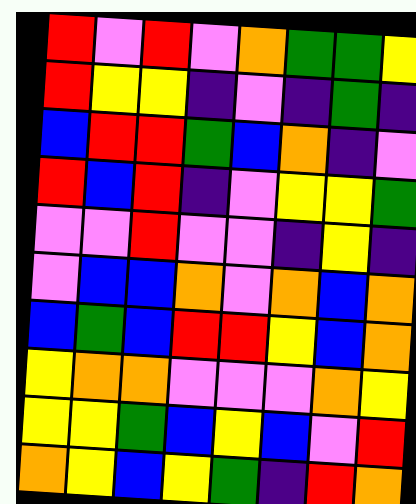[["red", "violet", "red", "violet", "orange", "green", "green", "yellow"], ["red", "yellow", "yellow", "indigo", "violet", "indigo", "green", "indigo"], ["blue", "red", "red", "green", "blue", "orange", "indigo", "violet"], ["red", "blue", "red", "indigo", "violet", "yellow", "yellow", "green"], ["violet", "violet", "red", "violet", "violet", "indigo", "yellow", "indigo"], ["violet", "blue", "blue", "orange", "violet", "orange", "blue", "orange"], ["blue", "green", "blue", "red", "red", "yellow", "blue", "orange"], ["yellow", "orange", "orange", "violet", "violet", "violet", "orange", "yellow"], ["yellow", "yellow", "green", "blue", "yellow", "blue", "violet", "red"], ["orange", "yellow", "blue", "yellow", "green", "indigo", "red", "orange"]]